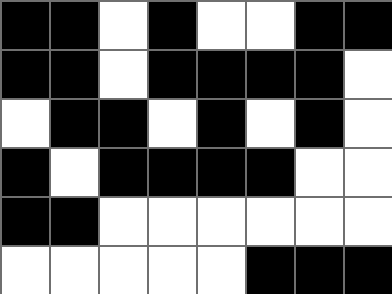[["black", "black", "white", "black", "white", "white", "black", "black"], ["black", "black", "white", "black", "black", "black", "black", "white"], ["white", "black", "black", "white", "black", "white", "black", "white"], ["black", "white", "black", "black", "black", "black", "white", "white"], ["black", "black", "white", "white", "white", "white", "white", "white"], ["white", "white", "white", "white", "white", "black", "black", "black"]]